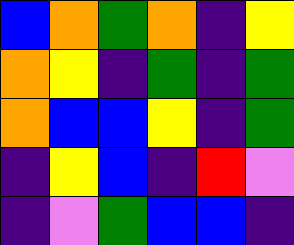[["blue", "orange", "green", "orange", "indigo", "yellow"], ["orange", "yellow", "indigo", "green", "indigo", "green"], ["orange", "blue", "blue", "yellow", "indigo", "green"], ["indigo", "yellow", "blue", "indigo", "red", "violet"], ["indigo", "violet", "green", "blue", "blue", "indigo"]]